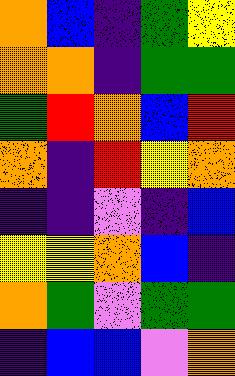[["orange", "blue", "indigo", "green", "yellow"], ["orange", "orange", "indigo", "green", "green"], ["green", "red", "orange", "blue", "red"], ["orange", "indigo", "red", "yellow", "orange"], ["indigo", "indigo", "violet", "indigo", "blue"], ["yellow", "yellow", "orange", "blue", "indigo"], ["orange", "green", "violet", "green", "green"], ["indigo", "blue", "blue", "violet", "orange"]]